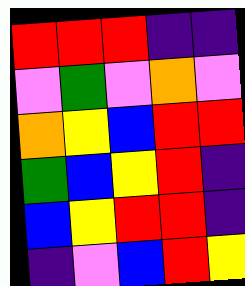[["red", "red", "red", "indigo", "indigo"], ["violet", "green", "violet", "orange", "violet"], ["orange", "yellow", "blue", "red", "red"], ["green", "blue", "yellow", "red", "indigo"], ["blue", "yellow", "red", "red", "indigo"], ["indigo", "violet", "blue", "red", "yellow"]]